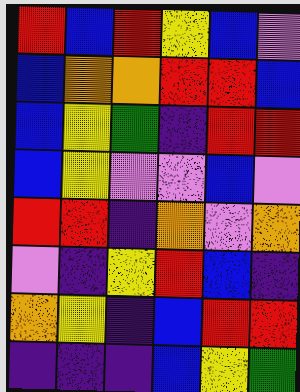[["red", "blue", "red", "yellow", "blue", "violet"], ["blue", "orange", "orange", "red", "red", "blue"], ["blue", "yellow", "green", "indigo", "red", "red"], ["blue", "yellow", "violet", "violet", "blue", "violet"], ["red", "red", "indigo", "orange", "violet", "orange"], ["violet", "indigo", "yellow", "red", "blue", "indigo"], ["orange", "yellow", "indigo", "blue", "red", "red"], ["indigo", "indigo", "indigo", "blue", "yellow", "green"]]